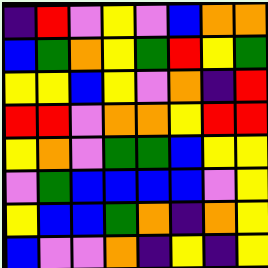[["indigo", "red", "violet", "yellow", "violet", "blue", "orange", "orange"], ["blue", "green", "orange", "yellow", "green", "red", "yellow", "green"], ["yellow", "yellow", "blue", "yellow", "violet", "orange", "indigo", "red"], ["red", "red", "violet", "orange", "orange", "yellow", "red", "red"], ["yellow", "orange", "violet", "green", "green", "blue", "yellow", "yellow"], ["violet", "green", "blue", "blue", "blue", "blue", "violet", "yellow"], ["yellow", "blue", "blue", "green", "orange", "indigo", "orange", "yellow"], ["blue", "violet", "violet", "orange", "indigo", "yellow", "indigo", "yellow"]]